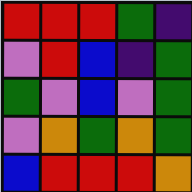[["red", "red", "red", "green", "indigo"], ["violet", "red", "blue", "indigo", "green"], ["green", "violet", "blue", "violet", "green"], ["violet", "orange", "green", "orange", "green"], ["blue", "red", "red", "red", "orange"]]